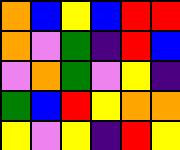[["orange", "blue", "yellow", "blue", "red", "red"], ["orange", "violet", "green", "indigo", "red", "blue"], ["violet", "orange", "green", "violet", "yellow", "indigo"], ["green", "blue", "red", "yellow", "orange", "orange"], ["yellow", "violet", "yellow", "indigo", "red", "yellow"]]